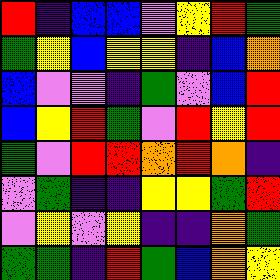[["red", "indigo", "blue", "blue", "violet", "yellow", "red", "green"], ["green", "yellow", "blue", "yellow", "yellow", "indigo", "blue", "orange"], ["blue", "violet", "violet", "indigo", "green", "violet", "blue", "red"], ["blue", "yellow", "red", "green", "violet", "red", "yellow", "red"], ["green", "violet", "red", "red", "orange", "red", "orange", "indigo"], ["violet", "green", "indigo", "indigo", "yellow", "yellow", "green", "red"], ["violet", "yellow", "violet", "yellow", "indigo", "indigo", "orange", "green"], ["green", "green", "indigo", "red", "green", "blue", "orange", "yellow"]]